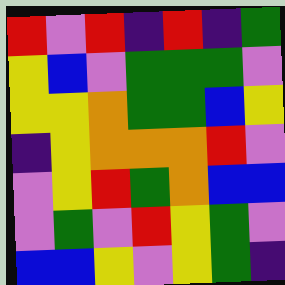[["red", "violet", "red", "indigo", "red", "indigo", "green"], ["yellow", "blue", "violet", "green", "green", "green", "violet"], ["yellow", "yellow", "orange", "green", "green", "blue", "yellow"], ["indigo", "yellow", "orange", "orange", "orange", "red", "violet"], ["violet", "yellow", "red", "green", "orange", "blue", "blue"], ["violet", "green", "violet", "red", "yellow", "green", "violet"], ["blue", "blue", "yellow", "violet", "yellow", "green", "indigo"]]